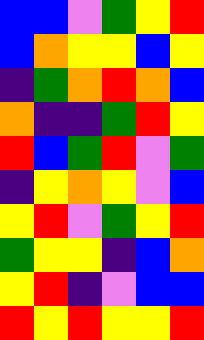[["blue", "blue", "violet", "green", "yellow", "red"], ["blue", "orange", "yellow", "yellow", "blue", "yellow"], ["indigo", "green", "orange", "red", "orange", "blue"], ["orange", "indigo", "indigo", "green", "red", "yellow"], ["red", "blue", "green", "red", "violet", "green"], ["indigo", "yellow", "orange", "yellow", "violet", "blue"], ["yellow", "red", "violet", "green", "yellow", "red"], ["green", "yellow", "yellow", "indigo", "blue", "orange"], ["yellow", "red", "indigo", "violet", "blue", "blue"], ["red", "yellow", "red", "yellow", "yellow", "red"]]